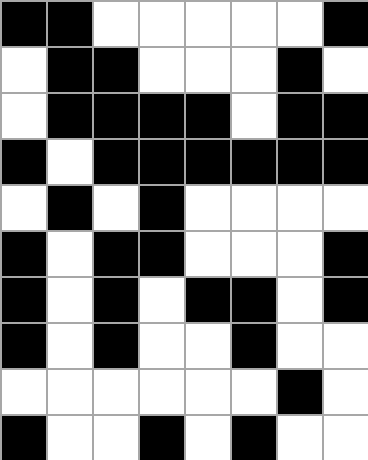[["black", "black", "white", "white", "white", "white", "white", "black"], ["white", "black", "black", "white", "white", "white", "black", "white"], ["white", "black", "black", "black", "black", "white", "black", "black"], ["black", "white", "black", "black", "black", "black", "black", "black"], ["white", "black", "white", "black", "white", "white", "white", "white"], ["black", "white", "black", "black", "white", "white", "white", "black"], ["black", "white", "black", "white", "black", "black", "white", "black"], ["black", "white", "black", "white", "white", "black", "white", "white"], ["white", "white", "white", "white", "white", "white", "black", "white"], ["black", "white", "white", "black", "white", "black", "white", "white"]]